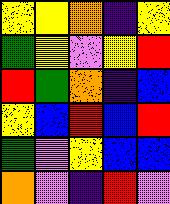[["yellow", "yellow", "orange", "indigo", "yellow"], ["green", "yellow", "violet", "yellow", "red"], ["red", "green", "orange", "indigo", "blue"], ["yellow", "blue", "red", "blue", "red"], ["green", "violet", "yellow", "blue", "blue"], ["orange", "violet", "indigo", "red", "violet"]]